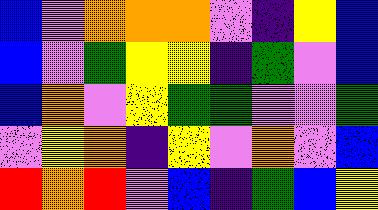[["blue", "violet", "orange", "orange", "orange", "violet", "indigo", "yellow", "blue"], ["blue", "violet", "green", "yellow", "yellow", "indigo", "green", "violet", "blue"], ["blue", "orange", "violet", "yellow", "green", "green", "violet", "violet", "green"], ["violet", "yellow", "orange", "indigo", "yellow", "violet", "orange", "violet", "blue"], ["red", "orange", "red", "violet", "blue", "indigo", "green", "blue", "yellow"]]